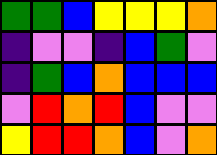[["green", "green", "blue", "yellow", "yellow", "yellow", "orange"], ["indigo", "violet", "violet", "indigo", "blue", "green", "violet"], ["indigo", "green", "blue", "orange", "blue", "blue", "blue"], ["violet", "red", "orange", "red", "blue", "violet", "violet"], ["yellow", "red", "red", "orange", "blue", "violet", "orange"]]